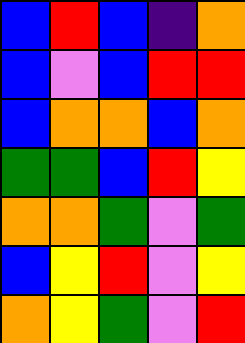[["blue", "red", "blue", "indigo", "orange"], ["blue", "violet", "blue", "red", "red"], ["blue", "orange", "orange", "blue", "orange"], ["green", "green", "blue", "red", "yellow"], ["orange", "orange", "green", "violet", "green"], ["blue", "yellow", "red", "violet", "yellow"], ["orange", "yellow", "green", "violet", "red"]]